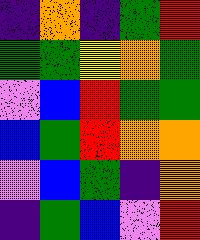[["indigo", "orange", "indigo", "green", "red"], ["green", "green", "yellow", "orange", "green"], ["violet", "blue", "red", "green", "green"], ["blue", "green", "red", "orange", "orange"], ["violet", "blue", "green", "indigo", "orange"], ["indigo", "green", "blue", "violet", "red"]]